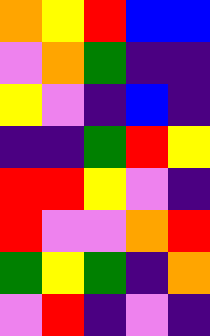[["orange", "yellow", "red", "blue", "blue"], ["violet", "orange", "green", "indigo", "indigo"], ["yellow", "violet", "indigo", "blue", "indigo"], ["indigo", "indigo", "green", "red", "yellow"], ["red", "red", "yellow", "violet", "indigo"], ["red", "violet", "violet", "orange", "red"], ["green", "yellow", "green", "indigo", "orange"], ["violet", "red", "indigo", "violet", "indigo"]]